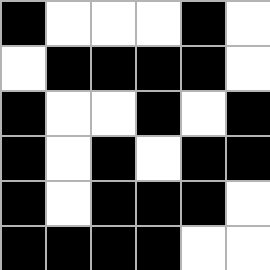[["black", "white", "white", "white", "black", "white"], ["white", "black", "black", "black", "black", "white"], ["black", "white", "white", "black", "white", "black"], ["black", "white", "black", "white", "black", "black"], ["black", "white", "black", "black", "black", "white"], ["black", "black", "black", "black", "white", "white"]]